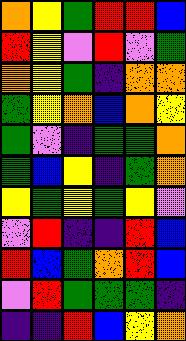[["orange", "yellow", "green", "red", "red", "blue"], ["red", "yellow", "violet", "red", "violet", "green"], ["orange", "yellow", "green", "indigo", "orange", "orange"], ["green", "yellow", "orange", "blue", "orange", "yellow"], ["green", "violet", "indigo", "green", "green", "orange"], ["green", "blue", "yellow", "indigo", "green", "orange"], ["yellow", "green", "yellow", "green", "yellow", "violet"], ["violet", "red", "indigo", "indigo", "red", "blue"], ["red", "blue", "green", "orange", "red", "blue"], ["violet", "red", "green", "green", "green", "indigo"], ["indigo", "indigo", "red", "blue", "yellow", "orange"]]